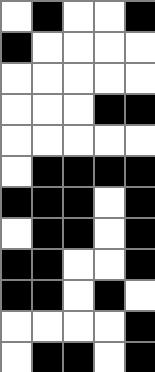[["white", "black", "white", "white", "black"], ["black", "white", "white", "white", "white"], ["white", "white", "white", "white", "white"], ["white", "white", "white", "black", "black"], ["white", "white", "white", "white", "white"], ["white", "black", "black", "black", "black"], ["black", "black", "black", "white", "black"], ["white", "black", "black", "white", "black"], ["black", "black", "white", "white", "black"], ["black", "black", "white", "black", "white"], ["white", "white", "white", "white", "black"], ["white", "black", "black", "white", "black"]]